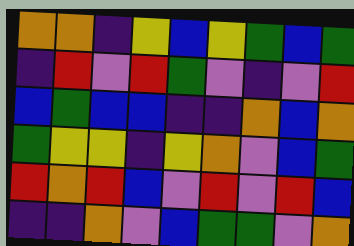[["orange", "orange", "indigo", "yellow", "blue", "yellow", "green", "blue", "green"], ["indigo", "red", "violet", "red", "green", "violet", "indigo", "violet", "red"], ["blue", "green", "blue", "blue", "indigo", "indigo", "orange", "blue", "orange"], ["green", "yellow", "yellow", "indigo", "yellow", "orange", "violet", "blue", "green"], ["red", "orange", "red", "blue", "violet", "red", "violet", "red", "blue"], ["indigo", "indigo", "orange", "violet", "blue", "green", "green", "violet", "orange"]]